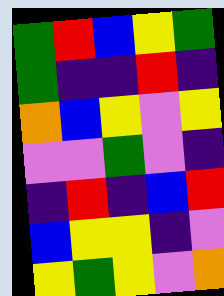[["green", "red", "blue", "yellow", "green"], ["green", "indigo", "indigo", "red", "indigo"], ["orange", "blue", "yellow", "violet", "yellow"], ["violet", "violet", "green", "violet", "indigo"], ["indigo", "red", "indigo", "blue", "red"], ["blue", "yellow", "yellow", "indigo", "violet"], ["yellow", "green", "yellow", "violet", "orange"]]